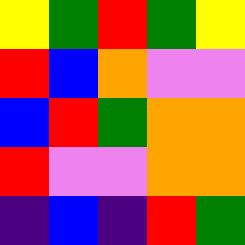[["yellow", "green", "red", "green", "yellow"], ["red", "blue", "orange", "violet", "violet"], ["blue", "red", "green", "orange", "orange"], ["red", "violet", "violet", "orange", "orange"], ["indigo", "blue", "indigo", "red", "green"]]